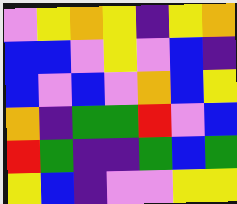[["violet", "yellow", "orange", "yellow", "indigo", "yellow", "orange"], ["blue", "blue", "violet", "yellow", "violet", "blue", "indigo"], ["blue", "violet", "blue", "violet", "orange", "blue", "yellow"], ["orange", "indigo", "green", "green", "red", "violet", "blue"], ["red", "green", "indigo", "indigo", "green", "blue", "green"], ["yellow", "blue", "indigo", "violet", "violet", "yellow", "yellow"]]